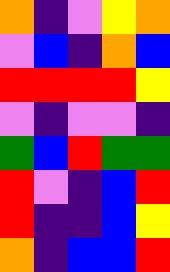[["orange", "indigo", "violet", "yellow", "orange"], ["violet", "blue", "indigo", "orange", "blue"], ["red", "red", "red", "red", "yellow"], ["violet", "indigo", "violet", "violet", "indigo"], ["green", "blue", "red", "green", "green"], ["red", "violet", "indigo", "blue", "red"], ["red", "indigo", "indigo", "blue", "yellow"], ["orange", "indigo", "blue", "blue", "red"]]